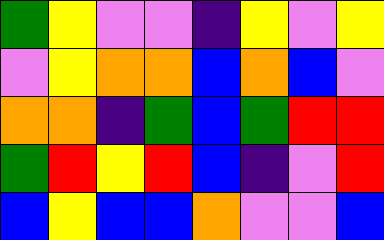[["green", "yellow", "violet", "violet", "indigo", "yellow", "violet", "yellow"], ["violet", "yellow", "orange", "orange", "blue", "orange", "blue", "violet"], ["orange", "orange", "indigo", "green", "blue", "green", "red", "red"], ["green", "red", "yellow", "red", "blue", "indigo", "violet", "red"], ["blue", "yellow", "blue", "blue", "orange", "violet", "violet", "blue"]]